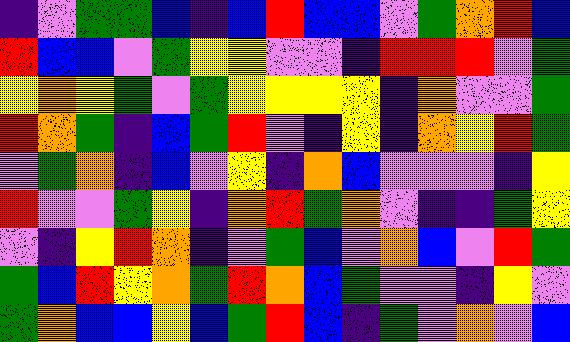[["indigo", "violet", "green", "green", "blue", "indigo", "blue", "red", "blue", "blue", "violet", "green", "orange", "red", "blue"], ["red", "blue", "blue", "violet", "green", "yellow", "yellow", "violet", "violet", "indigo", "red", "red", "red", "violet", "green"], ["yellow", "orange", "yellow", "green", "violet", "green", "yellow", "yellow", "yellow", "yellow", "indigo", "orange", "violet", "violet", "green"], ["red", "orange", "green", "indigo", "blue", "green", "red", "violet", "indigo", "yellow", "indigo", "orange", "yellow", "red", "green"], ["violet", "green", "orange", "indigo", "blue", "violet", "yellow", "indigo", "orange", "blue", "violet", "violet", "violet", "indigo", "yellow"], ["red", "violet", "violet", "green", "yellow", "indigo", "orange", "red", "green", "orange", "violet", "indigo", "indigo", "green", "yellow"], ["violet", "indigo", "yellow", "red", "orange", "indigo", "violet", "green", "blue", "violet", "orange", "blue", "violet", "red", "green"], ["green", "blue", "red", "yellow", "orange", "green", "red", "orange", "blue", "green", "violet", "violet", "indigo", "yellow", "violet"], ["green", "orange", "blue", "blue", "yellow", "blue", "green", "red", "blue", "indigo", "green", "violet", "orange", "violet", "blue"]]